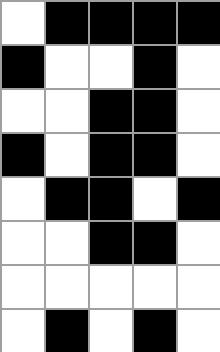[["white", "black", "black", "black", "black"], ["black", "white", "white", "black", "white"], ["white", "white", "black", "black", "white"], ["black", "white", "black", "black", "white"], ["white", "black", "black", "white", "black"], ["white", "white", "black", "black", "white"], ["white", "white", "white", "white", "white"], ["white", "black", "white", "black", "white"]]